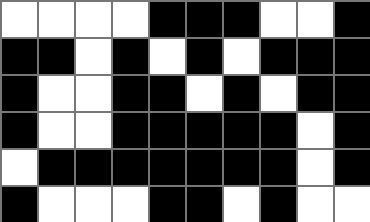[["white", "white", "white", "white", "black", "black", "black", "white", "white", "black"], ["black", "black", "white", "black", "white", "black", "white", "black", "black", "black"], ["black", "white", "white", "black", "black", "white", "black", "white", "black", "black"], ["black", "white", "white", "black", "black", "black", "black", "black", "white", "black"], ["white", "black", "black", "black", "black", "black", "black", "black", "white", "black"], ["black", "white", "white", "white", "black", "black", "white", "black", "white", "white"]]